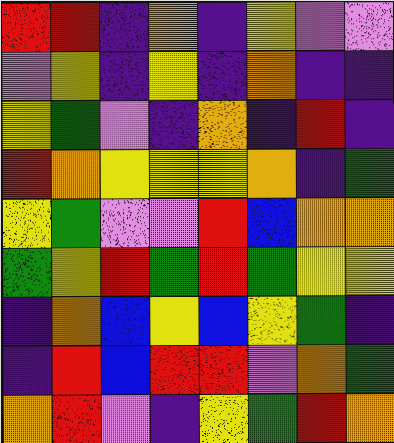[["red", "red", "indigo", "orange", "indigo", "yellow", "violet", "violet"], ["violet", "yellow", "indigo", "yellow", "indigo", "orange", "indigo", "indigo"], ["yellow", "green", "violet", "indigo", "orange", "indigo", "red", "indigo"], ["red", "orange", "yellow", "yellow", "yellow", "orange", "indigo", "green"], ["yellow", "green", "violet", "violet", "red", "blue", "orange", "orange"], ["green", "yellow", "red", "green", "red", "green", "yellow", "yellow"], ["indigo", "orange", "blue", "yellow", "blue", "yellow", "green", "indigo"], ["indigo", "red", "blue", "red", "red", "violet", "orange", "green"], ["orange", "red", "violet", "indigo", "yellow", "green", "red", "orange"]]